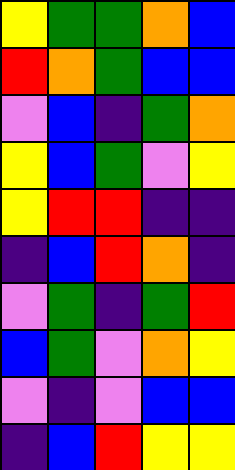[["yellow", "green", "green", "orange", "blue"], ["red", "orange", "green", "blue", "blue"], ["violet", "blue", "indigo", "green", "orange"], ["yellow", "blue", "green", "violet", "yellow"], ["yellow", "red", "red", "indigo", "indigo"], ["indigo", "blue", "red", "orange", "indigo"], ["violet", "green", "indigo", "green", "red"], ["blue", "green", "violet", "orange", "yellow"], ["violet", "indigo", "violet", "blue", "blue"], ["indigo", "blue", "red", "yellow", "yellow"]]